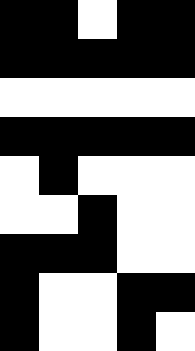[["black", "black", "white", "black", "black"], ["black", "black", "black", "black", "black"], ["white", "white", "white", "white", "white"], ["black", "black", "black", "black", "black"], ["white", "black", "white", "white", "white"], ["white", "white", "black", "white", "white"], ["black", "black", "black", "white", "white"], ["black", "white", "white", "black", "black"], ["black", "white", "white", "black", "white"]]